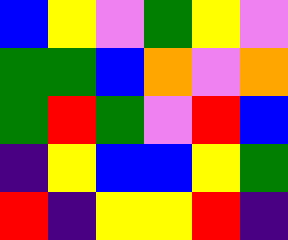[["blue", "yellow", "violet", "green", "yellow", "violet"], ["green", "green", "blue", "orange", "violet", "orange"], ["green", "red", "green", "violet", "red", "blue"], ["indigo", "yellow", "blue", "blue", "yellow", "green"], ["red", "indigo", "yellow", "yellow", "red", "indigo"]]